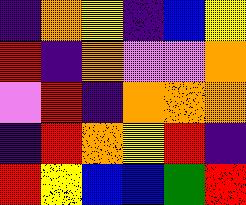[["indigo", "orange", "yellow", "indigo", "blue", "yellow"], ["red", "indigo", "orange", "violet", "violet", "orange"], ["violet", "red", "indigo", "orange", "orange", "orange"], ["indigo", "red", "orange", "yellow", "red", "indigo"], ["red", "yellow", "blue", "blue", "green", "red"]]